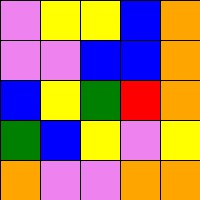[["violet", "yellow", "yellow", "blue", "orange"], ["violet", "violet", "blue", "blue", "orange"], ["blue", "yellow", "green", "red", "orange"], ["green", "blue", "yellow", "violet", "yellow"], ["orange", "violet", "violet", "orange", "orange"]]